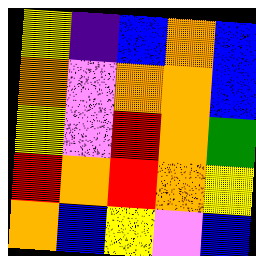[["yellow", "indigo", "blue", "orange", "blue"], ["orange", "violet", "orange", "orange", "blue"], ["yellow", "violet", "red", "orange", "green"], ["red", "orange", "red", "orange", "yellow"], ["orange", "blue", "yellow", "violet", "blue"]]